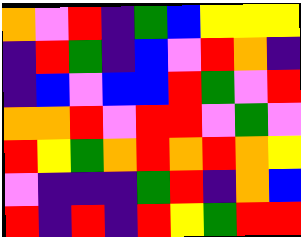[["orange", "violet", "red", "indigo", "green", "blue", "yellow", "yellow", "yellow"], ["indigo", "red", "green", "indigo", "blue", "violet", "red", "orange", "indigo"], ["indigo", "blue", "violet", "blue", "blue", "red", "green", "violet", "red"], ["orange", "orange", "red", "violet", "red", "red", "violet", "green", "violet"], ["red", "yellow", "green", "orange", "red", "orange", "red", "orange", "yellow"], ["violet", "indigo", "indigo", "indigo", "green", "red", "indigo", "orange", "blue"], ["red", "indigo", "red", "indigo", "red", "yellow", "green", "red", "red"]]